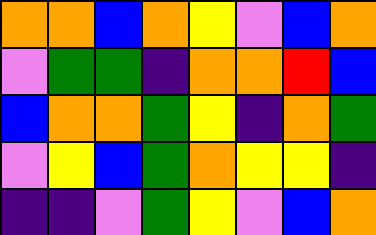[["orange", "orange", "blue", "orange", "yellow", "violet", "blue", "orange"], ["violet", "green", "green", "indigo", "orange", "orange", "red", "blue"], ["blue", "orange", "orange", "green", "yellow", "indigo", "orange", "green"], ["violet", "yellow", "blue", "green", "orange", "yellow", "yellow", "indigo"], ["indigo", "indigo", "violet", "green", "yellow", "violet", "blue", "orange"]]